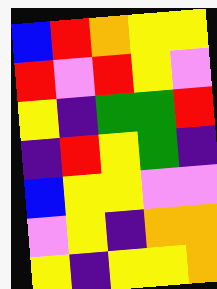[["blue", "red", "orange", "yellow", "yellow"], ["red", "violet", "red", "yellow", "violet"], ["yellow", "indigo", "green", "green", "red"], ["indigo", "red", "yellow", "green", "indigo"], ["blue", "yellow", "yellow", "violet", "violet"], ["violet", "yellow", "indigo", "orange", "orange"], ["yellow", "indigo", "yellow", "yellow", "orange"]]